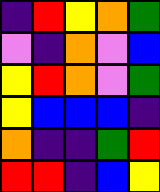[["indigo", "red", "yellow", "orange", "green"], ["violet", "indigo", "orange", "violet", "blue"], ["yellow", "red", "orange", "violet", "green"], ["yellow", "blue", "blue", "blue", "indigo"], ["orange", "indigo", "indigo", "green", "red"], ["red", "red", "indigo", "blue", "yellow"]]